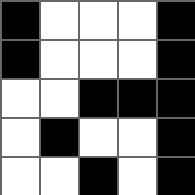[["black", "white", "white", "white", "black"], ["black", "white", "white", "white", "black"], ["white", "white", "black", "black", "black"], ["white", "black", "white", "white", "black"], ["white", "white", "black", "white", "black"]]